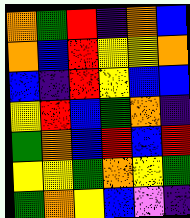[["orange", "green", "red", "indigo", "orange", "blue"], ["orange", "blue", "red", "yellow", "yellow", "orange"], ["blue", "indigo", "red", "yellow", "blue", "blue"], ["yellow", "red", "blue", "green", "orange", "indigo"], ["green", "orange", "blue", "red", "blue", "red"], ["yellow", "yellow", "green", "orange", "yellow", "green"], ["green", "orange", "yellow", "blue", "violet", "indigo"]]